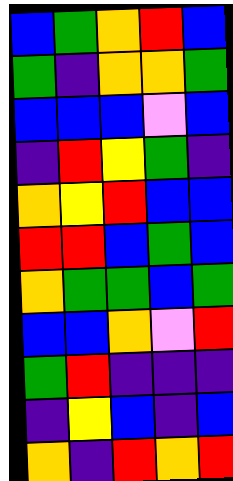[["blue", "green", "orange", "red", "blue"], ["green", "indigo", "orange", "orange", "green"], ["blue", "blue", "blue", "violet", "blue"], ["indigo", "red", "yellow", "green", "indigo"], ["orange", "yellow", "red", "blue", "blue"], ["red", "red", "blue", "green", "blue"], ["orange", "green", "green", "blue", "green"], ["blue", "blue", "orange", "violet", "red"], ["green", "red", "indigo", "indigo", "indigo"], ["indigo", "yellow", "blue", "indigo", "blue"], ["orange", "indigo", "red", "orange", "red"]]